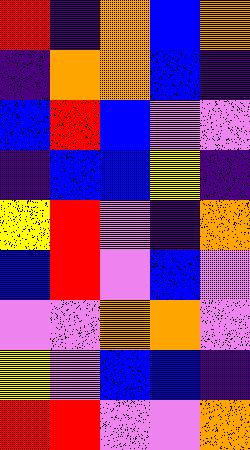[["red", "indigo", "orange", "blue", "orange"], ["indigo", "orange", "orange", "blue", "indigo"], ["blue", "red", "blue", "violet", "violet"], ["indigo", "blue", "blue", "yellow", "indigo"], ["yellow", "red", "violet", "indigo", "orange"], ["blue", "red", "violet", "blue", "violet"], ["violet", "violet", "orange", "orange", "violet"], ["yellow", "violet", "blue", "blue", "indigo"], ["red", "red", "violet", "violet", "orange"]]